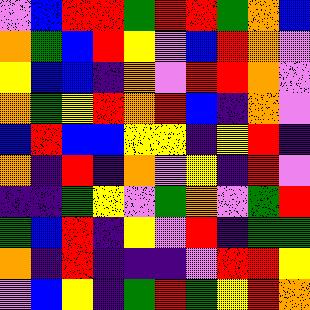[["violet", "blue", "red", "red", "green", "red", "red", "green", "orange", "blue"], ["orange", "green", "blue", "red", "yellow", "violet", "blue", "red", "orange", "violet"], ["yellow", "blue", "blue", "indigo", "orange", "violet", "red", "red", "orange", "violet"], ["orange", "green", "yellow", "red", "orange", "red", "blue", "indigo", "orange", "violet"], ["blue", "red", "blue", "blue", "yellow", "yellow", "indigo", "yellow", "red", "indigo"], ["orange", "indigo", "red", "indigo", "orange", "violet", "yellow", "indigo", "red", "violet"], ["indigo", "indigo", "green", "yellow", "violet", "green", "orange", "violet", "green", "red"], ["green", "blue", "red", "indigo", "yellow", "violet", "red", "indigo", "green", "green"], ["orange", "indigo", "red", "indigo", "indigo", "indigo", "violet", "red", "red", "yellow"], ["violet", "blue", "yellow", "indigo", "green", "red", "green", "yellow", "red", "orange"]]